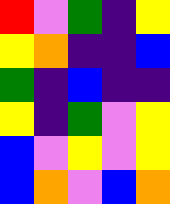[["red", "violet", "green", "indigo", "yellow"], ["yellow", "orange", "indigo", "indigo", "blue"], ["green", "indigo", "blue", "indigo", "indigo"], ["yellow", "indigo", "green", "violet", "yellow"], ["blue", "violet", "yellow", "violet", "yellow"], ["blue", "orange", "violet", "blue", "orange"]]